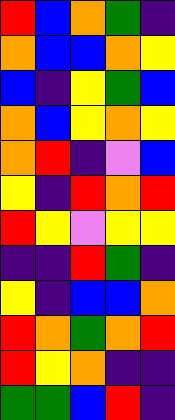[["red", "blue", "orange", "green", "indigo"], ["orange", "blue", "blue", "orange", "yellow"], ["blue", "indigo", "yellow", "green", "blue"], ["orange", "blue", "yellow", "orange", "yellow"], ["orange", "red", "indigo", "violet", "blue"], ["yellow", "indigo", "red", "orange", "red"], ["red", "yellow", "violet", "yellow", "yellow"], ["indigo", "indigo", "red", "green", "indigo"], ["yellow", "indigo", "blue", "blue", "orange"], ["red", "orange", "green", "orange", "red"], ["red", "yellow", "orange", "indigo", "indigo"], ["green", "green", "blue", "red", "indigo"]]